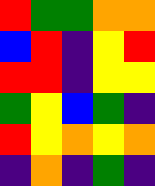[["red", "green", "green", "orange", "orange"], ["blue", "red", "indigo", "yellow", "red"], ["red", "red", "indigo", "yellow", "yellow"], ["green", "yellow", "blue", "green", "indigo"], ["red", "yellow", "orange", "yellow", "orange"], ["indigo", "orange", "indigo", "green", "indigo"]]